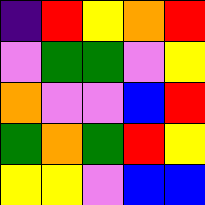[["indigo", "red", "yellow", "orange", "red"], ["violet", "green", "green", "violet", "yellow"], ["orange", "violet", "violet", "blue", "red"], ["green", "orange", "green", "red", "yellow"], ["yellow", "yellow", "violet", "blue", "blue"]]